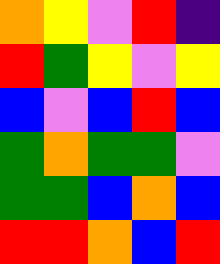[["orange", "yellow", "violet", "red", "indigo"], ["red", "green", "yellow", "violet", "yellow"], ["blue", "violet", "blue", "red", "blue"], ["green", "orange", "green", "green", "violet"], ["green", "green", "blue", "orange", "blue"], ["red", "red", "orange", "blue", "red"]]